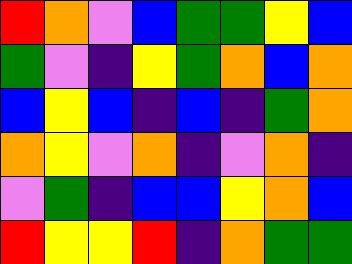[["red", "orange", "violet", "blue", "green", "green", "yellow", "blue"], ["green", "violet", "indigo", "yellow", "green", "orange", "blue", "orange"], ["blue", "yellow", "blue", "indigo", "blue", "indigo", "green", "orange"], ["orange", "yellow", "violet", "orange", "indigo", "violet", "orange", "indigo"], ["violet", "green", "indigo", "blue", "blue", "yellow", "orange", "blue"], ["red", "yellow", "yellow", "red", "indigo", "orange", "green", "green"]]